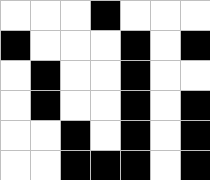[["white", "white", "white", "black", "white", "white", "white"], ["black", "white", "white", "white", "black", "white", "black"], ["white", "black", "white", "white", "black", "white", "white"], ["white", "black", "white", "white", "black", "white", "black"], ["white", "white", "black", "white", "black", "white", "black"], ["white", "white", "black", "black", "black", "white", "black"]]